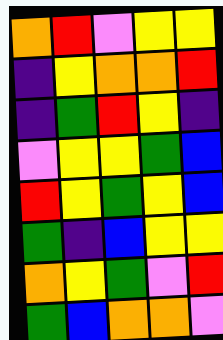[["orange", "red", "violet", "yellow", "yellow"], ["indigo", "yellow", "orange", "orange", "red"], ["indigo", "green", "red", "yellow", "indigo"], ["violet", "yellow", "yellow", "green", "blue"], ["red", "yellow", "green", "yellow", "blue"], ["green", "indigo", "blue", "yellow", "yellow"], ["orange", "yellow", "green", "violet", "red"], ["green", "blue", "orange", "orange", "violet"]]